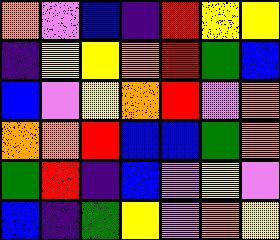[["orange", "violet", "blue", "indigo", "red", "yellow", "yellow"], ["indigo", "yellow", "yellow", "orange", "red", "green", "blue"], ["blue", "violet", "yellow", "orange", "red", "violet", "orange"], ["orange", "orange", "red", "blue", "blue", "green", "orange"], ["green", "red", "indigo", "blue", "violet", "yellow", "violet"], ["blue", "indigo", "green", "yellow", "violet", "orange", "yellow"]]